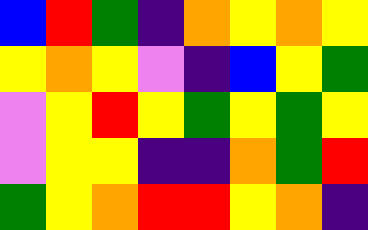[["blue", "red", "green", "indigo", "orange", "yellow", "orange", "yellow"], ["yellow", "orange", "yellow", "violet", "indigo", "blue", "yellow", "green"], ["violet", "yellow", "red", "yellow", "green", "yellow", "green", "yellow"], ["violet", "yellow", "yellow", "indigo", "indigo", "orange", "green", "red"], ["green", "yellow", "orange", "red", "red", "yellow", "orange", "indigo"]]